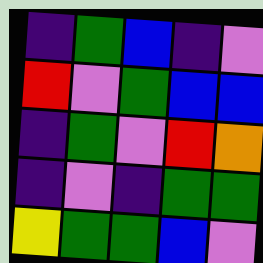[["indigo", "green", "blue", "indigo", "violet"], ["red", "violet", "green", "blue", "blue"], ["indigo", "green", "violet", "red", "orange"], ["indigo", "violet", "indigo", "green", "green"], ["yellow", "green", "green", "blue", "violet"]]